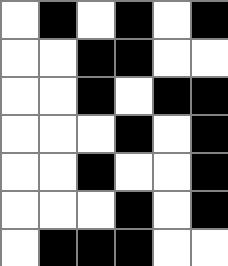[["white", "black", "white", "black", "white", "black"], ["white", "white", "black", "black", "white", "white"], ["white", "white", "black", "white", "black", "black"], ["white", "white", "white", "black", "white", "black"], ["white", "white", "black", "white", "white", "black"], ["white", "white", "white", "black", "white", "black"], ["white", "black", "black", "black", "white", "white"]]